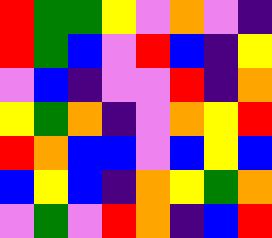[["red", "green", "green", "yellow", "violet", "orange", "violet", "indigo"], ["red", "green", "blue", "violet", "red", "blue", "indigo", "yellow"], ["violet", "blue", "indigo", "violet", "violet", "red", "indigo", "orange"], ["yellow", "green", "orange", "indigo", "violet", "orange", "yellow", "red"], ["red", "orange", "blue", "blue", "violet", "blue", "yellow", "blue"], ["blue", "yellow", "blue", "indigo", "orange", "yellow", "green", "orange"], ["violet", "green", "violet", "red", "orange", "indigo", "blue", "red"]]